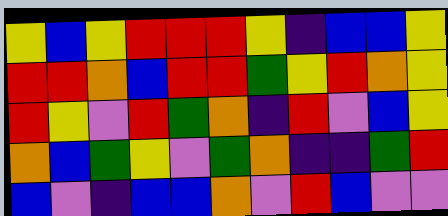[["yellow", "blue", "yellow", "red", "red", "red", "yellow", "indigo", "blue", "blue", "yellow"], ["red", "red", "orange", "blue", "red", "red", "green", "yellow", "red", "orange", "yellow"], ["red", "yellow", "violet", "red", "green", "orange", "indigo", "red", "violet", "blue", "yellow"], ["orange", "blue", "green", "yellow", "violet", "green", "orange", "indigo", "indigo", "green", "red"], ["blue", "violet", "indigo", "blue", "blue", "orange", "violet", "red", "blue", "violet", "violet"]]